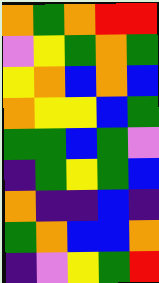[["orange", "green", "orange", "red", "red"], ["violet", "yellow", "green", "orange", "green"], ["yellow", "orange", "blue", "orange", "blue"], ["orange", "yellow", "yellow", "blue", "green"], ["green", "green", "blue", "green", "violet"], ["indigo", "green", "yellow", "green", "blue"], ["orange", "indigo", "indigo", "blue", "indigo"], ["green", "orange", "blue", "blue", "orange"], ["indigo", "violet", "yellow", "green", "red"]]